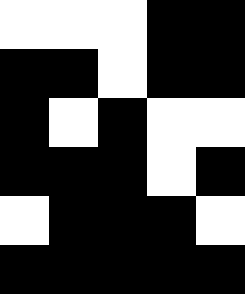[["white", "white", "white", "black", "black"], ["black", "black", "white", "black", "black"], ["black", "white", "black", "white", "white"], ["black", "black", "black", "white", "black"], ["white", "black", "black", "black", "white"], ["black", "black", "black", "black", "black"]]